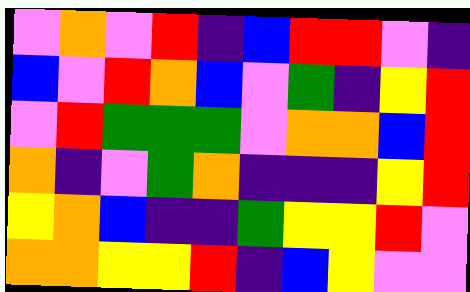[["violet", "orange", "violet", "red", "indigo", "blue", "red", "red", "violet", "indigo"], ["blue", "violet", "red", "orange", "blue", "violet", "green", "indigo", "yellow", "red"], ["violet", "red", "green", "green", "green", "violet", "orange", "orange", "blue", "red"], ["orange", "indigo", "violet", "green", "orange", "indigo", "indigo", "indigo", "yellow", "red"], ["yellow", "orange", "blue", "indigo", "indigo", "green", "yellow", "yellow", "red", "violet"], ["orange", "orange", "yellow", "yellow", "red", "indigo", "blue", "yellow", "violet", "violet"]]